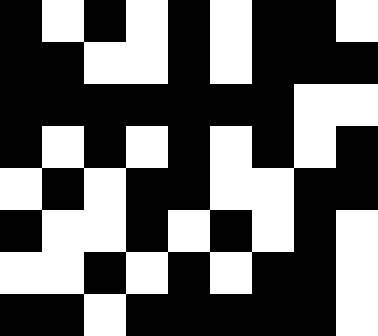[["black", "white", "black", "white", "black", "white", "black", "black", "white"], ["black", "black", "white", "white", "black", "white", "black", "black", "black"], ["black", "black", "black", "black", "black", "black", "black", "white", "white"], ["black", "white", "black", "white", "black", "white", "black", "white", "black"], ["white", "black", "white", "black", "black", "white", "white", "black", "black"], ["black", "white", "white", "black", "white", "black", "white", "black", "white"], ["white", "white", "black", "white", "black", "white", "black", "black", "white"], ["black", "black", "white", "black", "black", "black", "black", "black", "white"]]